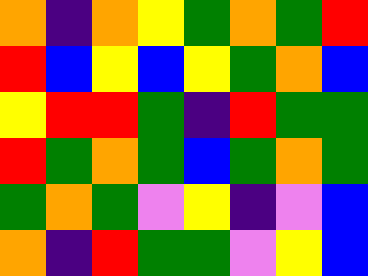[["orange", "indigo", "orange", "yellow", "green", "orange", "green", "red"], ["red", "blue", "yellow", "blue", "yellow", "green", "orange", "blue"], ["yellow", "red", "red", "green", "indigo", "red", "green", "green"], ["red", "green", "orange", "green", "blue", "green", "orange", "green"], ["green", "orange", "green", "violet", "yellow", "indigo", "violet", "blue"], ["orange", "indigo", "red", "green", "green", "violet", "yellow", "blue"]]